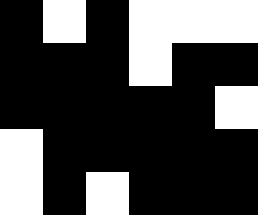[["black", "white", "black", "white", "white", "white"], ["black", "black", "black", "white", "black", "black"], ["black", "black", "black", "black", "black", "white"], ["white", "black", "black", "black", "black", "black"], ["white", "black", "white", "black", "black", "black"]]